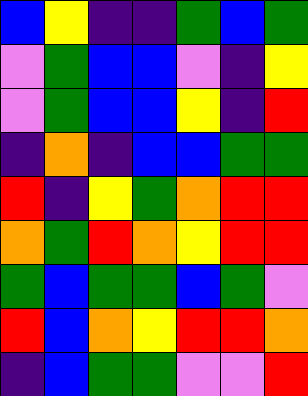[["blue", "yellow", "indigo", "indigo", "green", "blue", "green"], ["violet", "green", "blue", "blue", "violet", "indigo", "yellow"], ["violet", "green", "blue", "blue", "yellow", "indigo", "red"], ["indigo", "orange", "indigo", "blue", "blue", "green", "green"], ["red", "indigo", "yellow", "green", "orange", "red", "red"], ["orange", "green", "red", "orange", "yellow", "red", "red"], ["green", "blue", "green", "green", "blue", "green", "violet"], ["red", "blue", "orange", "yellow", "red", "red", "orange"], ["indigo", "blue", "green", "green", "violet", "violet", "red"]]